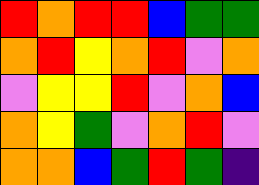[["red", "orange", "red", "red", "blue", "green", "green"], ["orange", "red", "yellow", "orange", "red", "violet", "orange"], ["violet", "yellow", "yellow", "red", "violet", "orange", "blue"], ["orange", "yellow", "green", "violet", "orange", "red", "violet"], ["orange", "orange", "blue", "green", "red", "green", "indigo"]]